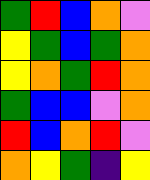[["green", "red", "blue", "orange", "violet"], ["yellow", "green", "blue", "green", "orange"], ["yellow", "orange", "green", "red", "orange"], ["green", "blue", "blue", "violet", "orange"], ["red", "blue", "orange", "red", "violet"], ["orange", "yellow", "green", "indigo", "yellow"]]